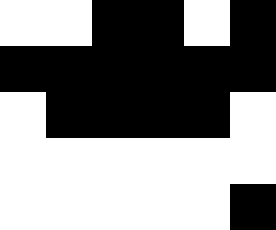[["white", "white", "black", "black", "white", "black"], ["black", "black", "black", "black", "black", "black"], ["white", "black", "black", "black", "black", "white"], ["white", "white", "white", "white", "white", "white"], ["white", "white", "white", "white", "white", "black"]]